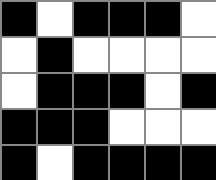[["black", "white", "black", "black", "black", "white"], ["white", "black", "white", "white", "white", "white"], ["white", "black", "black", "black", "white", "black"], ["black", "black", "black", "white", "white", "white"], ["black", "white", "black", "black", "black", "black"]]